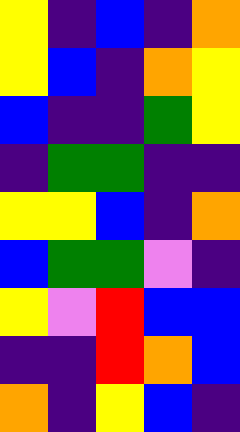[["yellow", "indigo", "blue", "indigo", "orange"], ["yellow", "blue", "indigo", "orange", "yellow"], ["blue", "indigo", "indigo", "green", "yellow"], ["indigo", "green", "green", "indigo", "indigo"], ["yellow", "yellow", "blue", "indigo", "orange"], ["blue", "green", "green", "violet", "indigo"], ["yellow", "violet", "red", "blue", "blue"], ["indigo", "indigo", "red", "orange", "blue"], ["orange", "indigo", "yellow", "blue", "indigo"]]